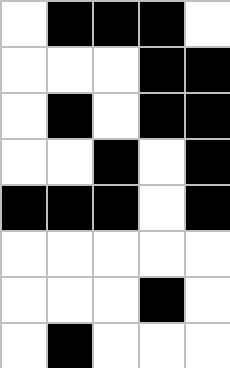[["white", "black", "black", "black", "white"], ["white", "white", "white", "black", "black"], ["white", "black", "white", "black", "black"], ["white", "white", "black", "white", "black"], ["black", "black", "black", "white", "black"], ["white", "white", "white", "white", "white"], ["white", "white", "white", "black", "white"], ["white", "black", "white", "white", "white"]]